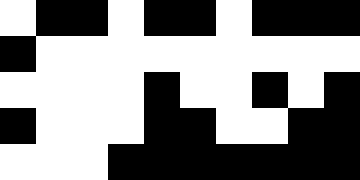[["white", "black", "black", "white", "black", "black", "white", "black", "black", "black"], ["black", "white", "white", "white", "white", "white", "white", "white", "white", "white"], ["white", "white", "white", "white", "black", "white", "white", "black", "white", "black"], ["black", "white", "white", "white", "black", "black", "white", "white", "black", "black"], ["white", "white", "white", "black", "black", "black", "black", "black", "black", "black"]]